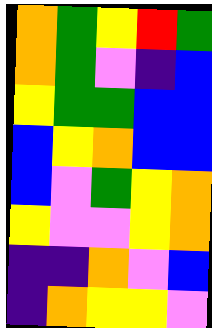[["orange", "green", "yellow", "red", "green"], ["orange", "green", "violet", "indigo", "blue"], ["yellow", "green", "green", "blue", "blue"], ["blue", "yellow", "orange", "blue", "blue"], ["blue", "violet", "green", "yellow", "orange"], ["yellow", "violet", "violet", "yellow", "orange"], ["indigo", "indigo", "orange", "violet", "blue"], ["indigo", "orange", "yellow", "yellow", "violet"]]